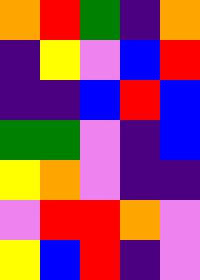[["orange", "red", "green", "indigo", "orange"], ["indigo", "yellow", "violet", "blue", "red"], ["indigo", "indigo", "blue", "red", "blue"], ["green", "green", "violet", "indigo", "blue"], ["yellow", "orange", "violet", "indigo", "indigo"], ["violet", "red", "red", "orange", "violet"], ["yellow", "blue", "red", "indigo", "violet"]]